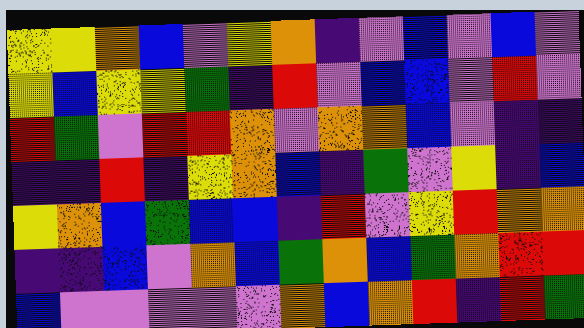[["yellow", "yellow", "orange", "blue", "violet", "yellow", "orange", "indigo", "violet", "blue", "violet", "blue", "violet"], ["yellow", "blue", "yellow", "yellow", "green", "indigo", "red", "violet", "blue", "blue", "violet", "red", "violet"], ["red", "green", "violet", "red", "red", "orange", "violet", "orange", "orange", "blue", "violet", "indigo", "indigo"], ["indigo", "indigo", "red", "indigo", "yellow", "orange", "blue", "indigo", "green", "violet", "yellow", "indigo", "blue"], ["yellow", "orange", "blue", "green", "blue", "blue", "indigo", "red", "violet", "yellow", "red", "orange", "orange"], ["indigo", "indigo", "blue", "violet", "orange", "blue", "green", "orange", "blue", "green", "orange", "red", "red"], ["blue", "violet", "violet", "violet", "violet", "violet", "orange", "blue", "orange", "red", "indigo", "red", "green"]]